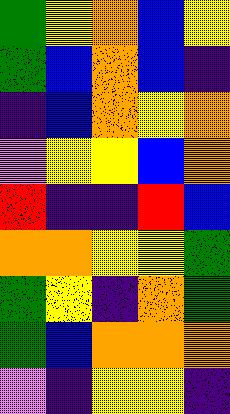[["green", "yellow", "orange", "blue", "yellow"], ["green", "blue", "orange", "blue", "indigo"], ["indigo", "blue", "orange", "yellow", "orange"], ["violet", "yellow", "yellow", "blue", "orange"], ["red", "indigo", "indigo", "red", "blue"], ["orange", "orange", "yellow", "yellow", "green"], ["green", "yellow", "indigo", "orange", "green"], ["green", "blue", "orange", "orange", "orange"], ["violet", "indigo", "yellow", "yellow", "indigo"]]